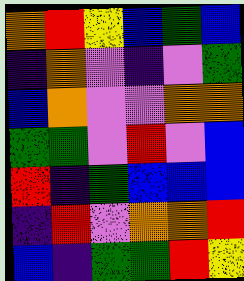[["orange", "red", "yellow", "blue", "green", "blue"], ["indigo", "orange", "violet", "indigo", "violet", "green"], ["blue", "orange", "violet", "violet", "orange", "orange"], ["green", "green", "violet", "red", "violet", "blue"], ["red", "indigo", "green", "blue", "blue", "blue"], ["indigo", "red", "violet", "orange", "orange", "red"], ["blue", "indigo", "green", "green", "red", "yellow"]]